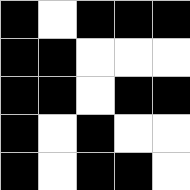[["black", "white", "black", "black", "black"], ["black", "black", "white", "white", "white"], ["black", "black", "white", "black", "black"], ["black", "white", "black", "white", "white"], ["black", "white", "black", "black", "white"]]